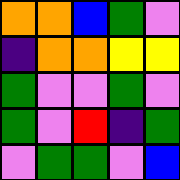[["orange", "orange", "blue", "green", "violet"], ["indigo", "orange", "orange", "yellow", "yellow"], ["green", "violet", "violet", "green", "violet"], ["green", "violet", "red", "indigo", "green"], ["violet", "green", "green", "violet", "blue"]]